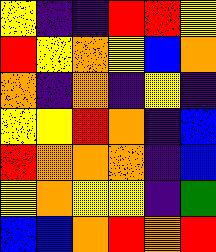[["yellow", "indigo", "indigo", "red", "red", "yellow"], ["red", "yellow", "orange", "yellow", "blue", "orange"], ["orange", "indigo", "orange", "indigo", "yellow", "indigo"], ["yellow", "yellow", "red", "orange", "indigo", "blue"], ["red", "orange", "orange", "orange", "indigo", "blue"], ["yellow", "orange", "yellow", "yellow", "indigo", "green"], ["blue", "blue", "orange", "red", "orange", "red"]]